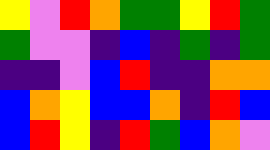[["yellow", "violet", "red", "orange", "green", "green", "yellow", "red", "green"], ["green", "violet", "violet", "indigo", "blue", "indigo", "green", "indigo", "green"], ["indigo", "indigo", "violet", "blue", "red", "indigo", "indigo", "orange", "orange"], ["blue", "orange", "yellow", "blue", "blue", "orange", "indigo", "red", "blue"], ["blue", "red", "yellow", "indigo", "red", "green", "blue", "orange", "violet"]]